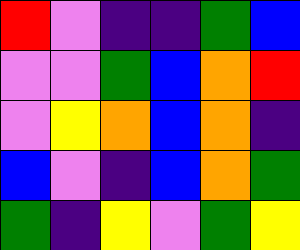[["red", "violet", "indigo", "indigo", "green", "blue"], ["violet", "violet", "green", "blue", "orange", "red"], ["violet", "yellow", "orange", "blue", "orange", "indigo"], ["blue", "violet", "indigo", "blue", "orange", "green"], ["green", "indigo", "yellow", "violet", "green", "yellow"]]